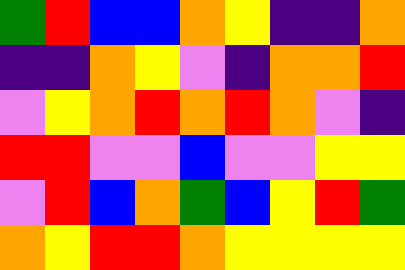[["green", "red", "blue", "blue", "orange", "yellow", "indigo", "indigo", "orange"], ["indigo", "indigo", "orange", "yellow", "violet", "indigo", "orange", "orange", "red"], ["violet", "yellow", "orange", "red", "orange", "red", "orange", "violet", "indigo"], ["red", "red", "violet", "violet", "blue", "violet", "violet", "yellow", "yellow"], ["violet", "red", "blue", "orange", "green", "blue", "yellow", "red", "green"], ["orange", "yellow", "red", "red", "orange", "yellow", "yellow", "yellow", "yellow"]]